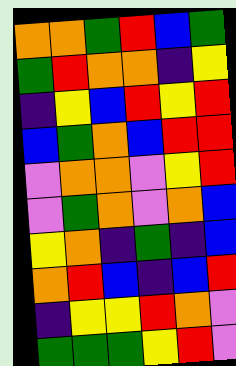[["orange", "orange", "green", "red", "blue", "green"], ["green", "red", "orange", "orange", "indigo", "yellow"], ["indigo", "yellow", "blue", "red", "yellow", "red"], ["blue", "green", "orange", "blue", "red", "red"], ["violet", "orange", "orange", "violet", "yellow", "red"], ["violet", "green", "orange", "violet", "orange", "blue"], ["yellow", "orange", "indigo", "green", "indigo", "blue"], ["orange", "red", "blue", "indigo", "blue", "red"], ["indigo", "yellow", "yellow", "red", "orange", "violet"], ["green", "green", "green", "yellow", "red", "violet"]]